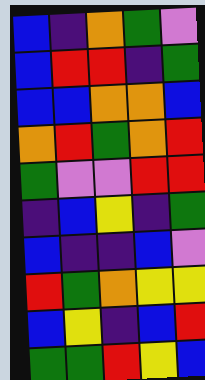[["blue", "indigo", "orange", "green", "violet"], ["blue", "red", "red", "indigo", "green"], ["blue", "blue", "orange", "orange", "blue"], ["orange", "red", "green", "orange", "red"], ["green", "violet", "violet", "red", "red"], ["indigo", "blue", "yellow", "indigo", "green"], ["blue", "indigo", "indigo", "blue", "violet"], ["red", "green", "orange", "yellow", "yellow"], ["blue", "yellow", "indigo", "blue", "red"], ["green", "green", "red", "yellow", "blue"]]